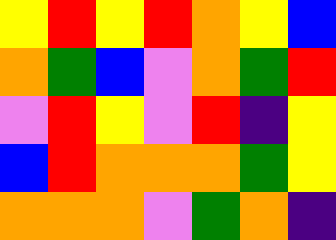[["yellow", "red", "yellow", "red", "orange", "yellow", "blue"], ["orange", "green", "blue", "violet", "orange", "green", "red"], ["violet", "red", "yellow", "violet", "red", "indigo", "yellow"], ["blue", "red", "orange", "orange", "orange", "green", "yellow"], ["orange", "orange", "orange", "violet", "green", "orange", "indigo"]]